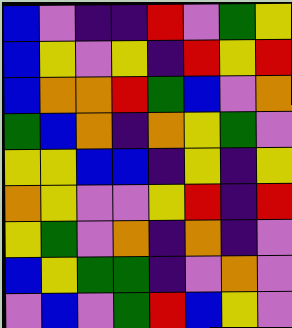[["blue", "violet", "indigo", "indigo", "red", "violet", "green", "yellow"], ["blue", "yellow", "violet", "yellow", "indigo", "red", "yellow", "red"], ["blue", "orange", "orange", "red", "green", "blue", "violet", "orange"], ["green", "blue", "orange", "indigo", "orange", "yellow", "green", "violet"], ["yellow", "yellow", "blue", "blue", "indigo", "yellow", "indigo", "yellow"], ["orange", "yellow", "violet", "violet", "yellow", "red", "indigo", "red"], ["yellow", "green", "violet", "orange", "indigo", "orange", "indigo", "violet"], ["blue", "yellow", "green", "green", "indigo", "violet", "orange", "violet"], ["violet", "blue", "violet", "green", "red", "blue", "yellow", "violet"]]